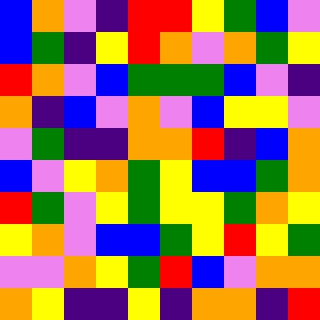[["blue", "orange", "violet", "indigo", "red", "red", "yellow", "green", "blue", "violet"], ["blue", "green", "indigo", "yellow", "red", "orange", "violet", "orange", "green", "yellow"], ["red", "orange", "violet", "blue", "green", "green", "green", "blue", "violet", "indigo"], ["orange", "indigo", "blue", "violet", "orange", "violet", "blue", "yellow", "yellow", "violet"], ["violet", "green", "indigo", "indigo", "orange", "orange", "red", "indigo", "blue", "orange"], ["blue", "violet", "yellow", "orange", "green", "yellow", "blue", "blue", "green", "orange"], ["red", "green", "violet", "yellow", "green", "yellow", "yellow", "green", "orange", "yellow"], ["yellow", "orange", "violet", "blue", "blue", "green", "yellow", "red", "yellow", "green"], ["violet", "violet", "orange", "yellow", "green", "red", "blue", "violet", "orange", "orange"], ["orange", "yellow", "indigo", "indigo", "yellow", "indigo", "orange", "orange", "indigo", "red"]]